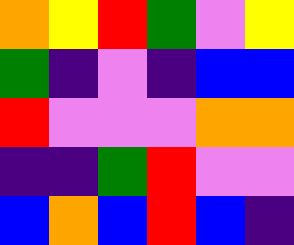[["orange", "yellow", "red", "green", "violet", "yellow"], ["green", "indigo", "violet", "indigo", "blue", "blue"], ["red", "violet", "violet", "violet", "orange", "orange"], ["indigo", "indigo", "green", "red", "violet", "violet"], ["blue", "orange", "blue", "red", "blue", "indigo"]]